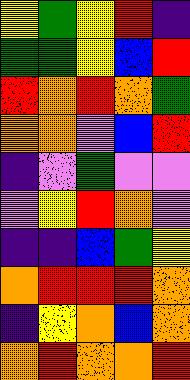[["yellow", "green", "yellow", "red", "indigo"], ["green", "green", "yellow", "blue", "red"], ["red", "orange", "red", "orange", "green"], ["orange", "orange", "violet", "blue", "red"], ["indigo", "violet", "green", "violet", "violet"], ["violet", "yellow", "red", "orange", "violet"], ["indigo", "indigo", "blue", "green", "yellow"], ["orange", "red", "red", "red", "orange"], ["indigo", "yellow", "orange", "blue", "orange"], ["orange", "red", "orange", "orange", "red"]]